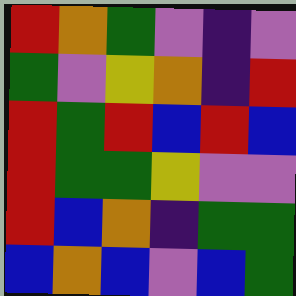[["red", "orange", "green", "violet", "indigo", "violet"], ["green", "violet", "yellow", "orange", "indigo", "red"], ["red", "green", "red", "blue", "red", "blue"], ["red", "green", "green", "yellow", "violet", "violet"], ["red", "blue", "orange", "indigo", "green", "green"], ["blue", "orange", "blue", "violet", "blue", "green"]]